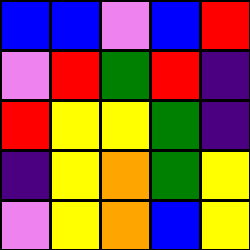[["blue", "blue", "violet", "blue", "red"], ["violet", "red", "green", "red", "indigo"], ["red", "yellow", "yellow", "green", "indigo"], ["indigo", "yellow", "orange", "green", "yellow"], ["violet", "yellow", "orange", "blue", "yellow"]]